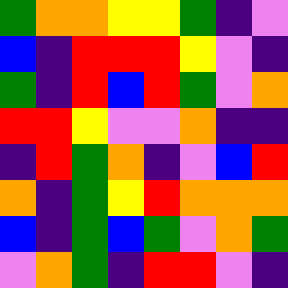[["green", "orange", "orange", "yellow", "yellow", "green", "indigo", "violet"], ["blue", "indigo", "red", "red", "red", "yellow", "violet", "indigo"], ["green", "indigo", "red", "blue", "red", "green", "violet", "orange"], ["red", "red", "yellow", "violet", "violet", "orange", "indigo", "indigo"], ["indigo", "red", "green", "orange", "indigo", "violet", "blue", "red"], ["orange", "indigo", "green", "yellow", "red", "orange", "orange", "orange"], ["blue", "indigo", "green", "blue", "green", "violet", "orange", "green"], ["violet", "orange", "green", "indigo", "red", "red", "violet", "indigo"]]